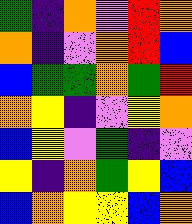[["green", "indigo", "orange", "violet", "red", "orange"], ["orange", "indigo", "violet", "orange", "red", "blue"], ["blue", "green", "green", "orange", "green", "red"], ["orange", "yellow", "indigo", "violet", "yellow", "orange"], ["blue", "yellow", "violet", "green", "indigo", "violet"], ["yellow", "indigo", "orange", "green", "yellow", "blue"], ["blue", "orange", "yellow", "yellow", "blue", "orange"]]